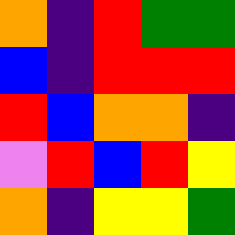[["orange", "indigo", "red", "green", "green"], ["blue", "indigo", "red", "red", "red"], ["red", "blue", "orange", "orange", "indigo"], ["violet", "red", "blue", "red", "yellow"], ["orange", "indigo", "yellow", "yellow", "green"]]